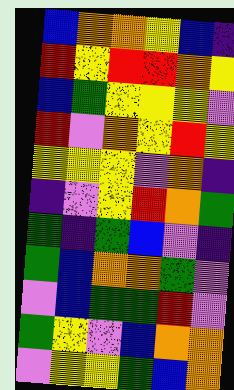[["blue", "orange", "orange", "yellow", "blue", "indigo"], ["red", "yellow", "red", "red", "orange", "yellow"], ["blue", "green", "yellow", "yellow", "yellow", "violet"], ["red", "violet", "orange", "yellow", "red", "yellow"], ["yellow", "yellow", "yellow", "violet", "orange", "indigo"], ["indigo", "violet", "yellow", "red", "orange", "green"], ["green", "indigo", "green", "blue", "violet", "indigo"], ["green", "blue", "orange", "orange", "green", "violet"], ["violet", "blue", "green", "green", "red", "violet"], ["green", "yellow", "violet", "blue", "orange", "orange"], ["violet", "yellow", "yellow", "green", "blue", "orange"]]